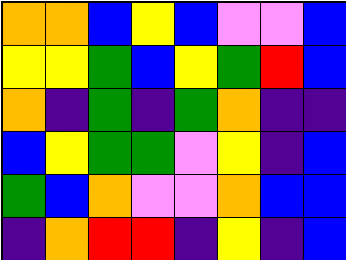[["orange", "orange", "blue", "yellow", "blue", "violet", "violet", "blue"], ["yellow", "yellow", "green", "blue", "yellow", "green", "red", "blue"], ["orange", "indigo", "green", "indigo", "green", "orange", "indigo", "indigo"], ["blue", "yellow", "green", "green", "violet", "yellow", "indigo", "blue"], ["green", "blue", "orange", "violet", "violet", "orange", "blue", "blue"], ["indigo", "orange", "red", "red", "indigo", "yellow", "indigo", "blue"]]